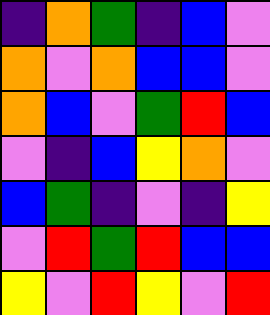[["indigo", "orange", "green", "indigo", "blue", "violet"], ["orange", "violet", "orange", "blue", "blue", "violet"], ["orange", "blue", "violet", "green", "red", "blue"], ["violet", "indigo", "blue", "yellow", "orange", "violet"], ["blue", "green", "indigo", "violet", "indigo", "yellow"], ["violet", "red", "green", "red", "blue", "blue"], ["yellow", "violet", "red", "yellow", "violet", "red"]]